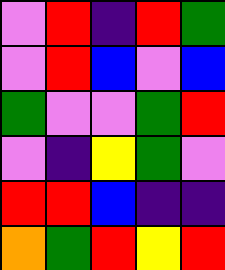[["violet", "red", "indigo", "red", "green"], ["violet", "red", "blue", "violet", "blue"], ["green", "violet", "violet", "green", "red"], ["violet", "indigo", "yellow", "green", "violet"], ["red", "red", "blue", "indigo", "indigo"], ["orange", "green", "red", "yellow", "red"]]